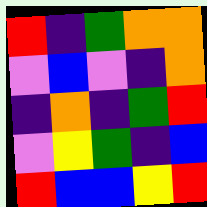[["red", "indigo", "green", "orange", "orange"], ["violet", "blue", "violet", "indigo", "orange"], ["indigo", "orange", "indigo", "green", "red"], ["violet", "yellow", "green", "indigo", "blue"], ["red", "blue", "blue", "yellow", "red"]]